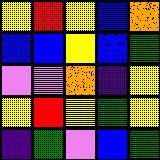[["yellow", "red", "yellow", "blue", "orange"], ["blue", "blue", "yellow", "blue", "green"], ["violet", "violet", "orange", "indigo", "yellow"], ["yellow", "red", "yellow", "green", "yellow"], ["indigo", "green", "violet", "blue", "green"]]